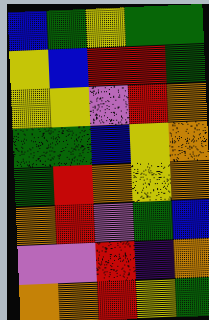[["blue", "green", "yellow", "green", "green"], ["yellow", "blue", "red", "red", "green"], ["yellow", "yellow", "violet", "red", "orange"], ["green", "green", "blue", "yellow", "orange"], ["green", "red", "orange", "yellow", "orange"], ["orange", "red", "violet", "green", "blue"], ["violet", "violet", "red", "indigo", "orange"], ["orange", "orange", "red", "yellow", "green"]]